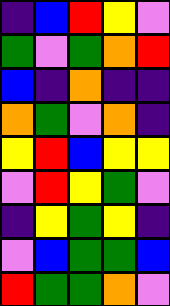[["indigo", "blue", "red", "yellow", "violet"], ["green", "violet", "green", "orange", "red"], ["blue", "indigo", "orange", "indigo", "indigo"], ["orange", "green", "violet", "orange", "indigo"], ["yellow", "red", "blue", "yellow", "yellow"], ["violet", "red", "yellow", "green", "violet"], ["indigo", "yellow", "green", "yellow", "indigo"], ["violet", "blue", "green", "green", "blue"], ["red", "green", "green", "orange", "violet"]]